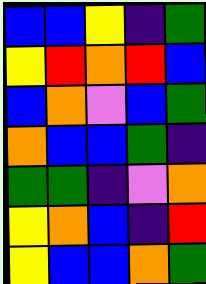[["blue", "blue", "yellow", "indigo", "green"], ["yellow", "red", "orange", "red", "blue"], ["blue", "orange", "violet", "blue", "green"], ["orange", "blue", "blue", "green", "indigo"], ["green", "green", "indigo", "violet", "orange"], ["yellow", "orange", "blue", "indigo", "red"], ["yellow", "blue", "blue", "orange", "green"]]